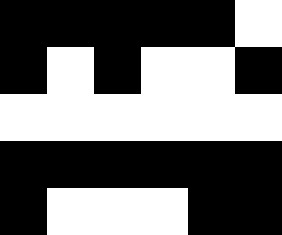[["black", "black", "black", "black", "black", "white"], ["black", "white", "black", "white", "white", "black"], ["white", "white", "white", "white", "white", "white"], ["black", "black", "black", "black", "black", "black"], ["black", "white", "white", "white", "black", "black"]]